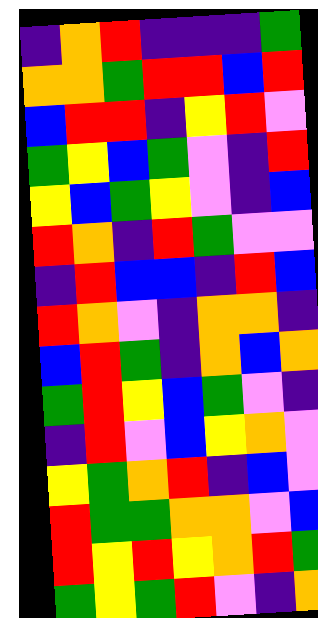[["indigo", "orange", "red", "indigo", "indigo", "indigo", "green"], ["orange", "orange", "green", "red", "red", "blue", "red"], ["blue", "red", "red", "indigo", "yellow", "red", "violet"], ["green", "yellow", "blue", "green", "violet", "indigo", "red"], ["yellow", "blue", "green", "yellow", "violet", "indigo", "blue"], ["red", "orange", "indigo", "red", "green", "violet", "violet"], ["indigo", "red", "blue", "blue", "indigo", "red", "blue"], ["red", "orange", "violet", "indigo", "orange", "orange", "indigo"], ["blue", "red", "green", "indigo", "orange", "blue", "orange"], ["green", "red", "yellow", "blue", "green", "violet", "indigo"], ["indigo", "red", "violet", "blue", "yellow", "orange", "violet"], ["yellow", "green", "orange", "red", "indigo", "blue", "violet"], ["red", "green", "green", "orange", "orange", "violet", "blue"], ["red", "yellow", "red", "yellow", "orange", "red", "green"], ["green", "yellow", "green", "red", "violet", "indigo", "orange"]]